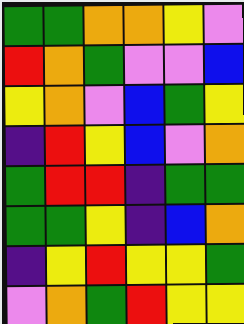[["green", "green", "orange", "orange", "yellow", "violet"], ["red", "orange", "green", "violet", "violet", "blue"], ["yellow", "orange", "violet", "blue", "green", "yellow"], ["indigo", "red", "yellow", "blue", "violet", "orange"], ["green", "red", "red", "indigo", "green", "green"], ["green", "green", "yellow", "indigo", "blue", "orange"], ["indigo", "yellow", "red", "yellow", "yellow", "green"], ["violet", "orange", "green", "red", "yellow", "yellow"]]